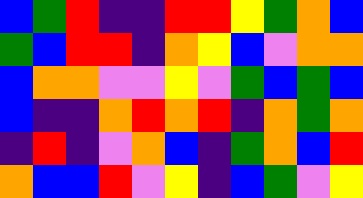[["blue", "green", "red", "indigo", "indigo", "red", "red", "yellow", "green", "orange", "blue"], ["green", "blue", "red", "red", "indigo", "orange", "yellow", "blue", "violet", "orange", "orange"], ["blue", "orange", "orange", "violet", "violet", "yellow", "violet", "green", "blue", "green", "blue"], ["blue", "indigo", "indigo", "orange", "red", "orange", "red", "indigo", "orange", "green", "orange"], ["indigo", "red", "indigo", "violet", "orange", "blue", "indigo", "green", "orange", "blue", "red"], ["orange", "blue", "blue", "red", "violet", "yellow", "indigo", "blue", "green", "violet", "yellow"]]